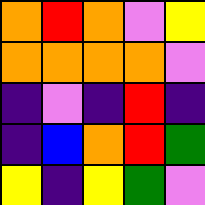[["orange", "red", "orange", "violet", "yellow"], ["orange", "orange", "orange", "orange", "violet"], ["indigo", "violet", "indigo", "red", "indigo"], ["indigo", "blue", "orange", "red", "green"], ["yellow", "indigo", "yellow", "green", "violet"]]